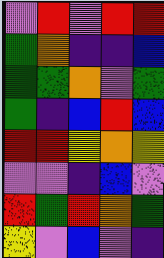[["violet", "red", "violet", "red", "red"], ["green", "orange", "indigo", "indigo", "blue"], ["green", "green", "orange", "violet", "green"], ["green", "indigo", "blue", "red", "blue"], ["red", "red", "yellow", "orange", "yellow"], ["violet", "violet", "indigo", "blue", "violet"], ["red", "green", "red", "orange", "green"], ["yellow", "violet", "blue", "violet", "indigo"]]